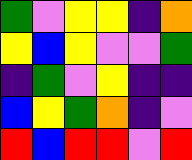[["green", "violet", "yellow", "yellow", "indigo", "orange"], ["yellow", "blue", "yellow", "violet", "violet", "green"], ["indigo", "green", "violet", "yellow", "indigo", "indigo"], ["blue", "yellow", "green", "orange", "indigo", "violet"], ["red", "blue", "red", "red", "violet", "red"]]